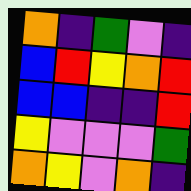[["orange", "indigo", "green", "violet", "indigo"], ["blue", "red", "yellow", "orange", "red"], ["blue", "blue", "indigo", "indigo", "red"], ["yellow", "violet", "violet", "violet", "green"], ["orange", "yellow", "violet", "orange", "indigo"]]